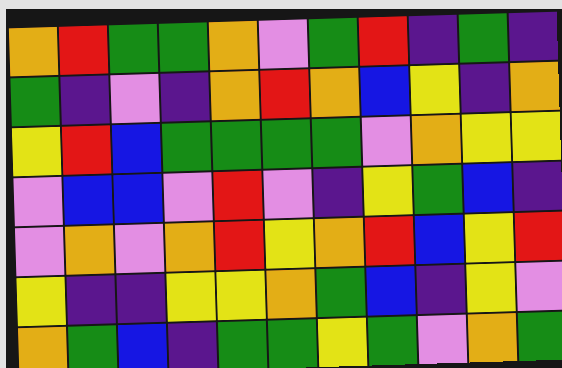[["orange", "red", "green", "green", "orange", "violet", "green", "red", "indigo", "green", "indigo"], ["green", "indigo", "violet", "indigo", "orange", "red", "orange", "blue", "yellow", "indigo", "orange"], ["yellow", "red", "blue", "green", "green", "green", "green", "violet", "orange", "yellow", "yellow"], ["violet", "blue", "blue", "violet", "red", "violet", "indigo", "yellow", "green", "blue", "indigo"], ["violet", "orange", "violet", "orange", "red", "yellow", "orange", "red", "blue", "yellow", "red"], ["yellow", "indigo", "indigo", "yellow", "yellow", "orange", "green", "blue", "indigo", "yellow", "violet"], ["orange", "green", "blue", "indigo", "green", "green", "yellow", "green", "violet", "orange", "green"]]